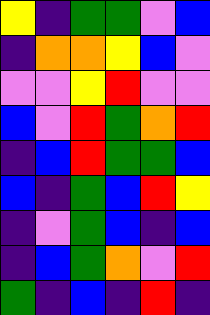[["yellow", "indigo", "green", "green", "violet", "blue"], ["indigo", "orange", "orange", "yellow", "blue", "violet"], ["violet", "violet", "yellow", "red", "violet", "violet"], ["blue", "violet", "red", "green", "orange", "red"], ["indigo", "blue", "red", "green", "green", "blue"], ["blue", "indigo", "green", "blue", "red", "yellow"], ["indigo", "violet", "green", "blue", "indigo", "blue"], ["indigo", "blue", "green", "orange", "violet", "red"], ["green", "indigo", "blue", "indigo", "red", "indigo"]]